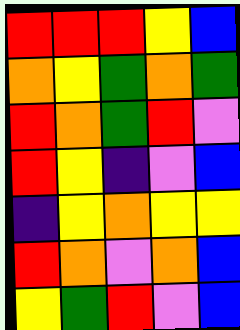[["red", "red", "red", "yellow", "blue"], ["orange", "yellow", "green", "orange", "green"], ["red", "orange", "green", "red", "violet"], ["red", "yellow", "indigo", "violet", "blue"], ["indigo", "yellow", "orange", "yellow", "yellow"], ["red", "orange", "violet", "orange", "blue"], ["yellow", "green", "red", "violet", "blue"]]